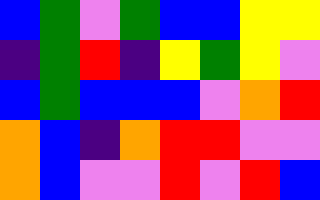[["blue", "green", "violet", "green", "blue", "blue", "yellow", "yellow"], ["indigo", "green", "red", "indigo", "yellow", "green", "yellow", "violet"], ["blue", "green", "blue", "blue", "blue", "violet", "orange", "red"], ["orange", "blue", "indigo", "orange", "red", "red", "violet", "violet"], ["orange", "blue", "violet", "violet", "red", "violet", "red", "blue"]]